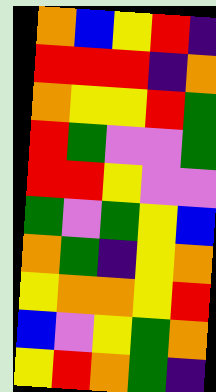[["orange", "blue", "yellow", "red", "indigo"], ["red", "red", "red", "indigo", "orange"], ["orange", "yellow", "yellow", "red", "green"], ["red", "green", "violet", "violet", "green"], ["red", "red", "yellow", "violet", "violet"], ["green", "violet", "green", "yellow", "blue"], ["orange", "green", "indigo", "yellow", "orange"], ["yellow", "orange", "orange", "yellow", "red"], ["blue", "violet", "yellow", "green", "orange"], ["yellow", "red", "orange", "green", "indigo"]]